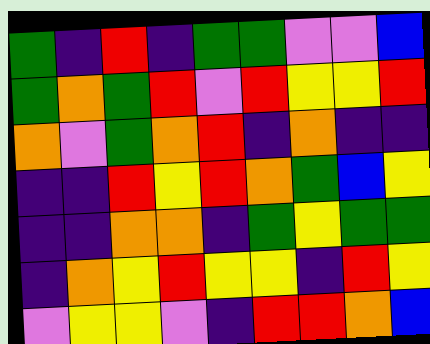[["green", "indigo", "red", "indigo", "green", "green", "violet", "violet", "blue"], ["green", "orange", "green", "red", "violet", "red", "yellow", "yellow", "red"], ["orange", "violet", "green", "orange", "red", "indigo", "orange", "indigo", "indigo"], ["indigo", "indigo", "red", "yellow", "red", "orange", "green", "blue", "yellow"], ["indigo", "indigo", "orange", "orange", "indigo", "green", "yellow", "green", "green"], ["indigo", "orange", "yellow", "red", "yellow", "yellow", "indigo", "red", "yellow"], ["violet", "yellow", "yellow", "violet", "indigo", "red", "red", "orange", "blue"]]